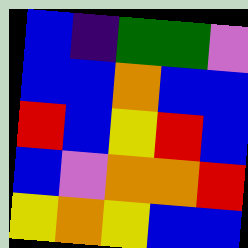[["blue", "indigo", "green", "green", "violet"], ["blue", "blue", "orange", "blue", "blue"], ["red", "blue", "yellow", "red", "blue"], ["blue", "violet", "orange", "orange", "red"], ["yellow", "orange", "yellow", "blue", "blue"]]